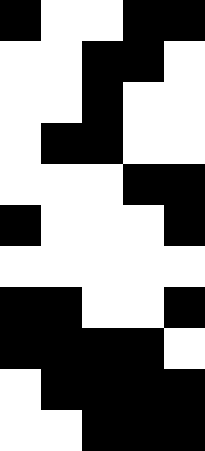[["black", "white", "white", "black", "black"], ["white", "white", "black", "black", "white"], ["white", "white", "black", "white", "white"], ["white", "black", "black", "white", "white"], ["white", "white", "white", "black", "black"], ["black", "white", "white", "white", "black"], ["white", "white", "white", "white", "white"], ["black", "black", "white", "white", "black"], ["black", "black", "black", "black", "white"], ["white", "black", "black", "black", "black"], ["white", "white", "black", "black", "black"]]